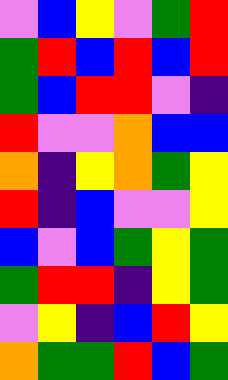[["violet", "blue", "yellow", "violet", "green", "red"], ["green", "red", "blue", "red", "blue", "red"], ["green", "blue", "red", "red", "violet", "indigo"], ["red", "violet", "violet", "orange", "blue", "blue"], ["orange", "indigo", "yellow", "orange", "green", "yellow"], ["red", "indigo", "blue", "violet", "violet", "yellow"], ["blue", "violet", "blue", "green", "yellow", "green"], ["green", "red", "red", "indigo", "yellow", "green"], ["violet", "yellow", "indigo", "blue", "red", "yellow"], ["orange", "green", "green", "red", "blue", "green"]]